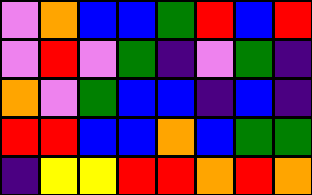[["violet", "orange", "blue", "blue", "green", "red", "blue", "red"], ["violet", "red", "violet", "green", "indigo", "violet", "green", "indigo"], ["orange", "violet", "green", "blue", "blue", "indigo", "blue", "indigo"], ["red", "red", "blue", "blue", "orange", "blue", "green", "green"], ["indigo", "yellow", "yellow", "red", "red", "orange", "red", "orange"]]